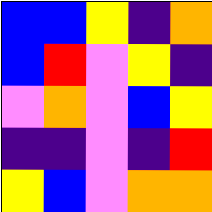[["blue", "blue", "yellow", "indigo", "orange"], ["blue", "red", "violet", "yellow", "indigo"], ["violet", "orange", "violet", "blue", "yellow"], ["indigo", "indigo", "violet", "indigo", "red"], ["yellow", "blue", "violet", "orange", "orange"]]